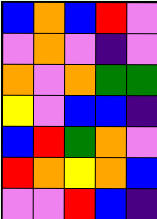[["blue", "orange", "blue", "red", "violet"], ["violet", "orange", "violet", "indigo", "violet"], ["orange", "violet", "orange", "green", "green"], ["yellow", "violet", "blue", "blue", "indigo"], ["blue", "red", "green", "orange", "violet"], ["red", "orange", "yellow", "orange", "blue"], ["violet", "violet", "red", "blue", "indigo"]]